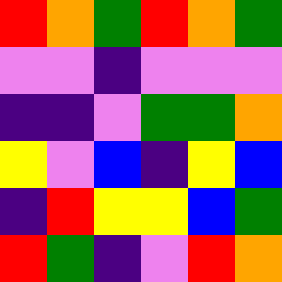[["red", "orange", "green", "red", "orange", "green"], ["violet", "violet", "indigo", "violet", "violet", "violet"], ["indigo", "indigo", "violet", "green", "green", "orange"], ["yellow", "violet", "blue", "indigo", "yellow", "blue"], ["indigo", "red", "yellow", "yellow", "blue", "green"], ["red", "green", "indigo", "violet", "red", "orange"]]